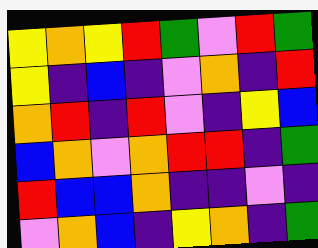[["yellow", "orange", "yellow", "red", "green", "violet", "red", "green"], ["yellow", "indigo", "blue", "indigo", "violet", "orange", "indigo", "red"], ["orange", "red", "indigo", "red", "violet", "indigo", "yellow", "blue"], ["blue", "orange", "violet", "orange", "red", "red", "indigo", "green"], ["red", "blue", "blue", "orange", "indigo", "indigo", "violet", "indigo"], ["violet", "orange", "blue", "indigo", "yellow", "orange", "indigo", "green"]]